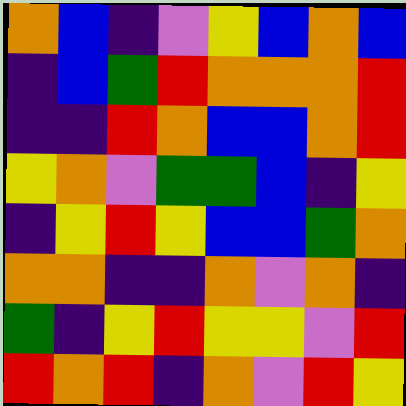[["orange", "blue", "indigo", "violet", "yellow", "blue", "orange", "blue"], ["indigo", "blue", "green", "red", "orange", "orange", "orange", "red"], ["indigo", "indigo", "red", "orange", "blue", "blue", "orange", "red"], ["yellow", "orange", "violet", "green", "green", "blue", "indigo", "yellow"], ["indigo", "yellow", "red", "yellow", "blue", "blue", "green", "orange"], ["orange", "orange", "indigo", "indigo", "orange", "violet", "orange", "indigo"], ["green", "indigo", "yellow", "red", "yellow", "yellow", "violet", "red"], ["red", "orange", "red", "indigo", "orange", "violet", "red", "yellow"]]